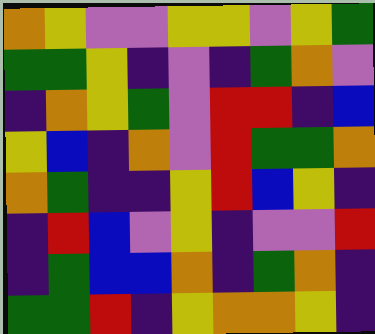[["orange", "yellow", "violet", "violet", "yellow", "yellow", "violet", "yellow", "green"], ["green", "green", "yellow", "indigo", "violet", "indigo", "green", "orange", "violet"], ["indigo", "orange", "yellow", "green", "violet", "red", "red", "indigo", "blue"], ["yellow", "blue", "indigo", "orange", "violet", "red", "green", "green", "orange"], ["orange", "green", "indigo", "indigo", "yellow", "red", "blue", "yellow", "indigo"], ["indigo", "red", "blue", "violet", "yellow", "indigo", "violet", "violet", "red"], ["indigo", "green", "blue", "blue", "orange", "indigo", "green", "orange", "indigo"], ["green", "green", "red", "indigo", "yellow", "orange", "orange", "yellow", "indigo"]]